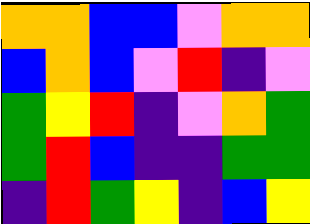[["orange", "orange", "blue", "blue", "violet", "orange", "orange"], ["blue", "orange", "blue", "violet", "red", "indigo", "violet"], ["green", "yellow", "red", "indigo", "violet", "orange", "green"], ["green", "red", "blue", "indigo", "indigo", "green", "green"], ["indigo", "red", "green", "yellow", "indigo", "blue", "yellow"]]